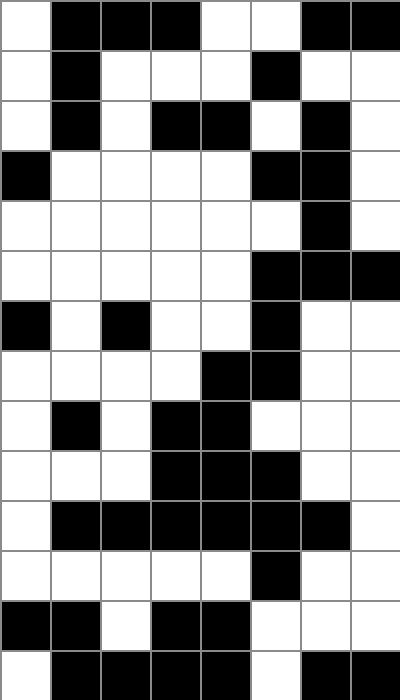[["white", "black", "black", "black", "white", "white", "black", "black"], ["white", "black", "white", "white", "white", "black", "white", "white"], ["white", "black", "white", "black", "black", "white", "black", "white"], ["black", "white", "white", "white", "white", "black", "black", "white"], ["white", "white", "white", "white", "white", "white", "black", "white"], ["white", "white", "white", "white", "white", "black", "black", "black"], ["black", "white", "black", "white", "white", "black", "white", "white"], ["white", "white", "white", "white", "black", "black", "white", "white"], ["white", "black", "white", "black", "black", "white", "white", "white"], ["white", "white", "white", "black", "black", "black", "white", "white"], ["white", "black", "black", "black", "black", "black", "black", "white"], ["white", "white", "white", "white", "white", "black", "white", "white"], ["black", "black", "white", "black", "black", "white", "white", "white"], ["white", "black", "black", "black", "black", "white", "black", "black"]]